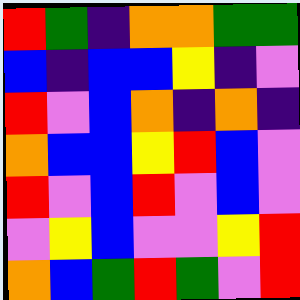[["red", "green", "indigo", "orange", "orange", "green", "green"], ["blue", "indigo", "blue", "blue", "yellow", "indigo", "violet"], ["red", "violet", "blue", "orange", "indigo", "orange", "indigo"], ["orange", "blue", "blue", "yellow", "red", "blue", "violet"], ["red", "violet", "blue", "red", "violet", "blue", "violet"], ["violet", "yellow", "blue", "violet", "violet", "yellow", "red"], ["orange", "blue", "green", "red", "green", "violet", "red"]]